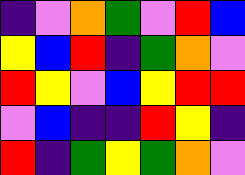[["indigo", "violet", "orange", "green", "violet", "red", "blue"], ["yellow", "blue", "red", "indigo", "green", "orange", "violet"], ["red", "yellow", "violet", "blue", "yellow", "red", "red"], ["violet", "blue", "indigo", "indigo", "red", "yellow", "indigo"], ["red", "indigo", "green", "yellow", "green", "orange", "violet"]]